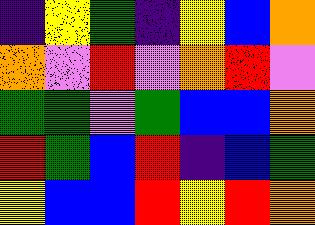[["indigo", "yellow", "green", "indigo", "yellow", "blue", "orange"], ["orange", "violet", "red", "violet", "orange", "red", "violet"], ["green", "green", "violet", "green", "blue", "blue", "orange"], ["red", "green", "blue", "red", "indigo", "blue", "green"], ["yellow", "blue", "blue", "red", "yellow", "red", "orange"]]